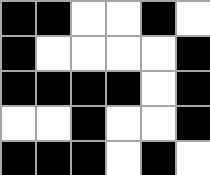[["black", "black", "white", "white", "black", "white"], ["black", "white", "white", "white", "white", "black"], ["black", "black", "black", "black", "white", "black"], ["white", "white", "black", "white", "white", "black"], ["black", "black", "black", "white", "black", "white"]]